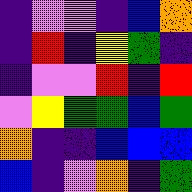[["indigo", "violet", "violet", "indigo", "blue", "orange"], ["indigo", "red", "indigo", "yellow", "green", "indigo"], ["indigo", "violet", "violet", "red", "indigo", "red"], ["violet", "yellow", "green", "green", "blue", "green"], ["orange", "indigo", "indigo", "blue", "blue", "blue"], ["blue", "indigo", "violet", "orange", "indigo", "green"]]